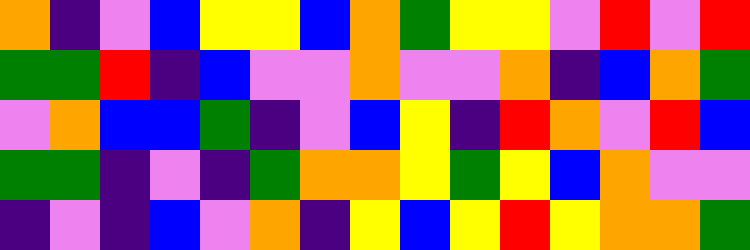[["orange", "indigo", "violet", "blue", "yellow", "yellow", "blue", "orange", "green", "yellow", "yellow", "violet", "red", "violet", "red"], ["green", "green", "red", "indigo", "blue", "violet", "violet", "orange", "violet", "violet", "orange", "indigo", "blue", "orange", "green"], ["violet", "orange", "blue", "blue", "green", "indigo", "violet", "blue", "yellow", "indigo", "red", "orange", "violet", "red", "blue"], ["green", "green", "indigo", "violet", "indigo", "green", "orange", "orange", "yellow", "green", "yellow", "blue", "orange", "violet", "violet"], ["indigo", "violet", "indigo", "blue", "violet", "orange", "indigo", "yellow", "blue", "yellow", "red", "yellow", "orange", "orange", "green"]]